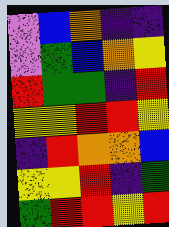[["violet", "blue", "orange", "indigo", "indigo"], ["violet", "green", "blue", "orange", "yellow"], ["red", "green", "green", "indigo", "red"], ["yellow", "yellow", "red", "red", "yellow"], ["indigo", "red", "orange", "orange", "blue"], ["yellow", "yellow", "red", "indigo", "green"], ["green", "red", "red", "yellow", "red"]]